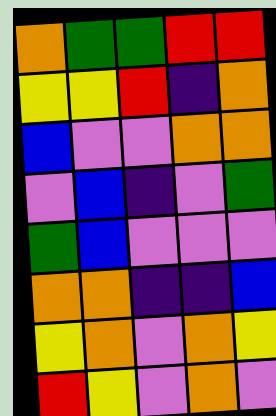[["orange", "green", "green", "red", "red"], ["yellow", "yellow", "red", "indigo", "orange"], ["blue", "violet", "violet", "orange", "orange"], ["violet", "blue", "indigo", "violet", "green"], ["green", "blue", "violet", "violet", "violet"], ["orange", "orange", "indigo", "indigo", "blue"], ["yellow", "orange", "violet", "orange", "yellow"], ["red", "yellow", "violet", "orange", "violet"]]